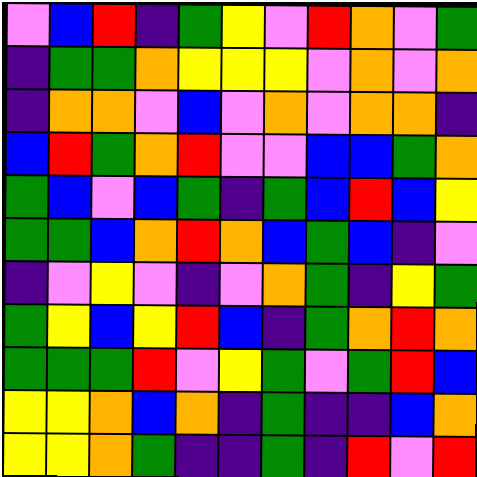[["violet", "blue", "red", "indigo", "green", "yellow", "violet", "red", "orange", "violet", "green"], ["indigo", "green", "green", "orange", "yellow", "yellow", "yellow", "violet", "orange", "violet", "orange"], ["indigo", "orange", "orange", "violet", "blue", "violet", "orange", "violet", "orange", "orange", "indigo"], ["blue", "red", "green", "orange", "red", "violet", "violet", "blue", "blue", "green", "orange"], ["green", "blue", "violet", "blue", "green", "indigo", "green", "blue", "red", "blue", "yellow"], ["green", "green", "blue", "orange", "red", "orange", "blue", "green", "blue", "indigo", "violet"], ["indigo", "violet", "yellow", "violet", "indigo", "violet", "orange", "green", "indigo", "yellow", "green"], ["green", "yellow", "blue", "yellow", "red", "blue", "indigo", "green", "orange", "red", "orange"], ["green", "green", "green", "red", "violet", "yellow", "green", "violet", "green", "red", "blue"], ["yellow", "yellow", "orange", "blue", "orange", "indigo", "green", "indigo", "indigo", "blue", "orange"], ["yellow", "yellow", "orange", "green", "indigo", "indigo", "green", "indigo", "red", "violet", "red"]]